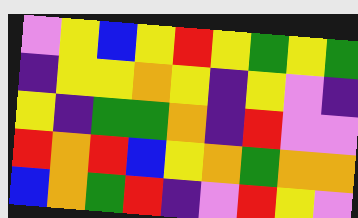[["violet", "yellow", "blue", "yellow", "red", "yellow", "green", "yellow", "green"], ["indigo", "yellow", "yellow", "orange", "yellow", "indigo", "yellow", "violet", "indigo"], ["yellow", "indigo", "green", "green", "orange", "indigo", "red", "violet", "violet"], ["red", "orange", "red", "blue", "yellow", "orange", "green", "orange", "orange"], ["blue", "orange", "green", "red", "indigo", "violet", "red", "yellow", "violet"]]